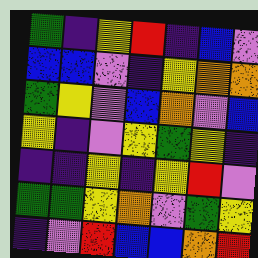[["green", "indigo", "yellow", "red", "indigo", "blue", "violet"], ["blue", "blue", "violet", "indigo", "yellow", "orange", "orange"], ["green", "yellow", "violet", "blue", "orange", "violet", "blue"], ["yellow", "indigo", "violet", "yellow", "green", "yellow", "indigo"], ["indigo", "indigo", "yellow", "indigo", "yellow", "red", "violet"], ["green", "green", "yellow", "orange", "violet", "green", "yellow"], ["indigo", "violet", "red", "blue", "blue", "orange", "red"]]